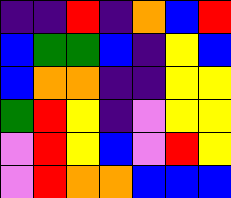[["indigo", "indigo", "red", "indigo", "orange", "blue", "red"], ["blue", "green", "green", "blue", "indigo", "yellow", "blue"], ["blue", "orange", "orange", "indigo", "indigo", "yellow", "yellow"], ["green", "red", "yellow", "indigo", "violet", "yellow", "yellow"], ["violet", "red", "yellow", "blue", "violet", "red", "yellow"], ["violet", "red", "orange", "orange", "blue", "blue", "blue"]]